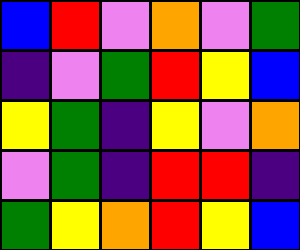[["blue", "red", "violet", "orange", "violet", "green"], ["indigo", "violet", "green", "red", "yellow", "blue"], ["yellow", "green", "indigo", "yellow", "violet", "orange"], ["violet", "green", "indigo", "red", "red", "indigo"], ["green", "yellow", "orange", "red", "yellow", "blue"]]